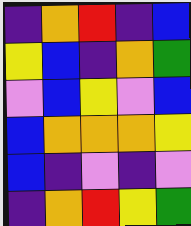[["indigo", "orange", "red", "indigo", "blue"], ["yellow", "blue", "indigo", "orange", "green"], ["violet", "blue", "yellow", "violet", "blue"], ["blue", "orange", "orange", "orange", "yellow"], ["blue", "indigo", "violet", "indigo", "violet"], ["indigo", "orange", "red", "yellow", "green"]]